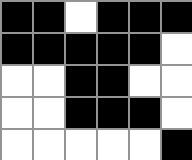[["black", "black", "white", "black", "black", "black"], ["black", "black", "black", "black", "black", "white"], ["white", "white", "black", "black", "white", "white"], ["white", "white", "black", "black", "black", "white"], ["white", "white", "white", "white", "white", "black"]]